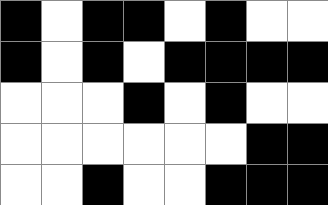[["black", "white", "black", "black", "white", "black", "white", "white"], ["black", "white", "black", "white", "black", "black", "black", "black"], ["white", "white", "white", "black", "white", "black", "white", "white"], ["white", "white", "white", "white", "white", "white", "black", "black"], ["white", "white", "black", "white", "white", "black", "black", "black"]]